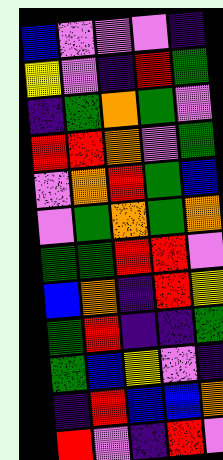[["blue", "violet", "violet", "violet", "indigo"], ["yellow", "violet", "indigo", "red", "green"], ["indigo", "green", "orange", "green", "violet"], ["red", "red", "orange", "violet", "green"], ["violet", "orange", "red", "green", "blue"], ["violet", "green", "orange", "green", "orange"], ["green", "green", "red", "red", "violet"], ["blue", "orange", "indigo", "red", "yellow"], ["green", "red", "indigo", "indigo", "green"], ["green", "blue", "yellow", "violet", "indigo"], ["indigo", "red", "blue", "blue", "orange"], ["red", "violet", "indigo", "red", "violet"]]